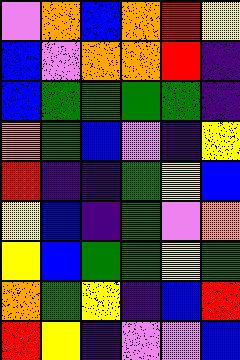[["violet", "orange", "blue", "orange", "red", "yellow"], ["blue", "violet", "orange", "orange", "red", "indigo"], ["blue", "green", "green", "green", "green", "indigo"], ["orange", "green", "blue", "violet", "indigo", "yellow"], ["red", "indigo", "indigo", "green", "yellow", "blue"], ["yellow", "blue", "indigo", "green", "violet", "orange"], ["yellow", "blue", "green", "green", "yellow", "green"], ["orange", "green", "yellow", "indigo", "blue", "red"], ["red", "yellow", "indigo", "violet", "violet", "blue"]]